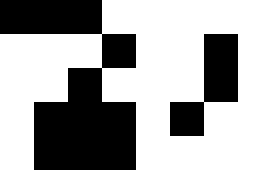[["black", "black", "black", "white", "white", "white", "white", "white"], ["white", "white", "white", "black", "white", "white", "black", "white"], ["white", "white", "black", "white", "white", "white", "black", "white"], ["white", "black", "black", "black", "white", "black", "white", "white"], ["white", "black", "black", "black", "white", "white", "white", "white"]]